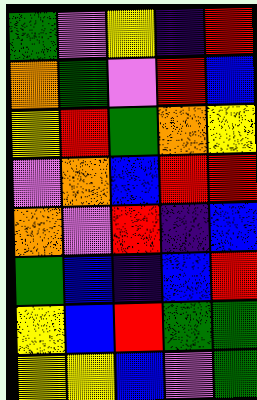[["green", "violet", "yellow", "indigo", "red"], ["orange", "green", "violet", "red", "blue"], ["yellow", "red", "green", "orange", "yellow"], ["violet", "orange", "blue", "red", "red"], ["orange", "violet", "red", "indigo", "blue"], ["green", "blue", "indigo", "blue", "red"], ["yellow", "blue", "red", "green", "green"], ["yellow", "yellow", "blue", "violet", "green"]]